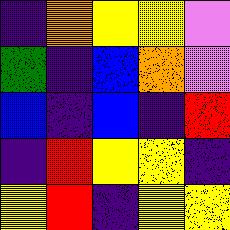[["indigo", "orange", "yellow", "yellow", "violet"], ["green", "indigo", "blue", "orange", "violet"], ["blue", "indigo", "blue", "indigo", "red"], ["indigo", "red", "yellow", "yellow", "indigo"], ["yellow", "red", "indigo", "yellow", "yellow"]]